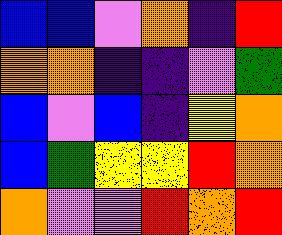[["blue", "blue", "violet", "orange", "indigo", "red"], ["orange", "orange", "indigo", "indigo", "violet", "green"], ["blue", "violet", "blue", "indigo", "yellow", "orange"], ["blue", "green", "yellow", "yellow", "red", "orange"], ["orange", "violet", "violet", "red", "orange", "red"]]